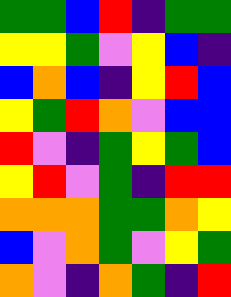[["green", "green", "blue", "red", "indigo", "green", "green"], ["yellow", "yellow", "green", "violet", "yellow", "blue", "indigo"], ["blue", "orange", "blue", "indigo", "yellow", "red", "blue"], ["yellow", "green", "red", "orange", "violet", "blue", "blue"], ["red", "violet", "indigo", "green", "yellow", "green", "blue"], ["yellow", "red", "violet", "green", "indigo", "red", "red"], ["orange", "orange", "orange", "green", "green", "orange", "yellow"], ["blue", "violet", "orange", "green", "violet", "yellow", "green"], ["orange", "violet", "indigo", "orange", "green", "indigo", "red"]]